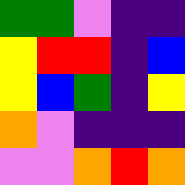[["green", "green", "violet", "indigo", "indigo"], ["yellow", "red", "red", "indigo", "blue"], ["yellow", "blue", "green", "indigo", "yellow"], ["orange", "violet", "indigo", "indigo", "indigo"], ["violet", "violet", "orange", "red", "orange"]]